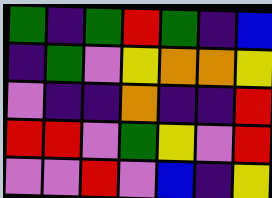[["green", "indigo", "green", "red", "green", "indigo", "blue"], ["indigo", "green", "violet", "yellow", "orange", "orange", "yellow"], ["violet", "indigo", "indigo", "orange", "indigo", "indigo", "red"], ["red", "red", "violet", "green", "yellow", "violet", "red"], ["violet", "violet", "red", "violet", "blue", "indigo", "yellow"]]